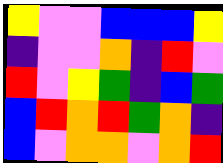[["yellow", "violet", "violet", "blue", "blue", "blue", "yellow"], ["indigo", "violet", "violet", "orange", "indigo", "red", "violet"], ["red", "violet", "yellow", "green", "indigo", "blue", "green"], ["blue", "red", "orange", "red", "green", "orange", "indigo"], ["blue", "violet", "orange", "orange", "violet", "orange", "red"]]